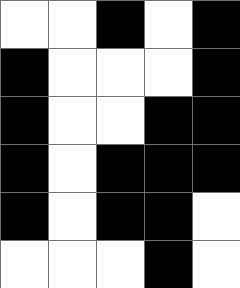[["white", "white", "black", "white", "black"], ["black", "white", "white", "white", "black"], ["black", "white", "white", "black", "black"], ["black", "white", "black", "black", "black"], ["black", "white", "black", "black", "white"], ["white", "white", "white", "black", "white"]]